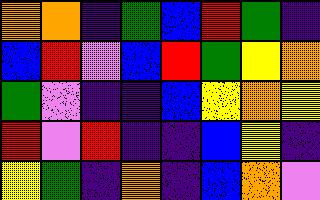[["orange", "orange", "indigo", "green", "blue", "red", "green", "indigo"], ["blue", "red", "violet", "blue", "red", "green", "yellow", "orange"], ["green", "violet", "indigo", "indigo", "blue", "yellow", "orange", "yellow"], ["red", "violet", "red", "indigo", "indigo", "blue", "yellow", "indigo"], ["yellow", "green", "indigo", "orange", "indigo", "blue", "orange", "violet"]]